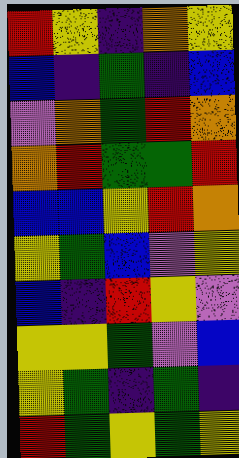[["red", "yellow", "indigo", "orange", "yellow"], ["blue", "indigo", "green", "indigo", "blue"], ["violet", "orange", "green", "red", "orange"], ["orange", "red", "green", "green", "red"], ["blue", "blue", "yellow", "red", "orange"], ["yellow", "green", "blue", "violet", "yellow"], ["blue", "indigo", "red", "yellow", "violet"], ["yellow", "yellow", "green", "violet", "blue"], ["yellow", "green", "indigo", "green", "indigo"], ["red", "green", "yellow", "green", "yellow"]]